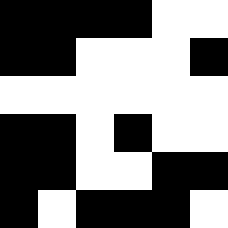[["black", "black", "black", "black", "white", "white"], ["black", "black", "white", "white", "white", "black"], ["white", "white", "white", "white", "white", "white"], ["black", "black", "white", "black", "white", "white"], ["black", "black", "white", "white", "black", "black"], ["black", "white", "black", "black", "black", "white"]]